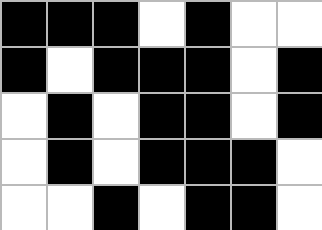[["black", "black", "black", "white", "black", "white", "white"], ["black", "white", "black", "black", "black", "white", "black"], ["white", "black", "white", "black", "black", "white", "black"], ["white", "black", "white", "black", "black", "black", "white"], ["white", "white", "black", "white", "black", "black", "white"]]